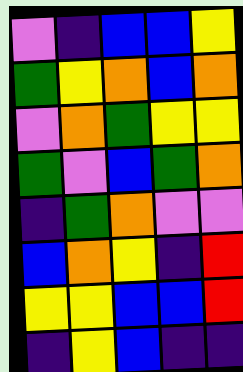[["violet", "indigo", "blue", "blue", "yellow"], ["green", "yellow", "orange", "blue", "orange"], ["violet", "orange", "green", "yellow", "yellow"], ["green", "violet", "blue", "green", "orange"], ["indigo", "green", "orange", "violet", "violet"], ["blue", "orange", "yellow", "indigo", "red"], ["yellow", "yellow", "blue", "blue", "red"], ["indigo", "yellow", "blue", "indigo", "indigo"]]